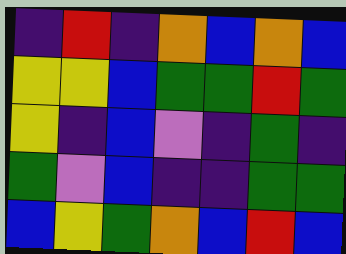[["indigo", "red", "indigo", "orange", "blue", "orange", "blue"], ["yellow", "yellow", "blue", "green", "green", "red", "green"], ["yellow", "indigo", "blue", "violet", "indigo", "green", "indigo"], ["green", "violet", "blue", "indigo", "indigo", "green", "green"], ["blue", "yellow", "green", "orange", "blue", "red", "blue"]]